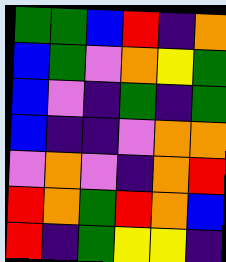[["green", "green", "blue", "red", "indigo", "orange"], ["blue", "green", "violet", "orange", "yellow", "green"], ["blue", "violet", "indigo", "green", "indigo", "green"], ["blue", "indigo", "indigo", "violet", "orange", "orange"], ["violet", "orange", "violet", "indigo", "orange", "red"], ["red", "orange", "green", "red", "orange", "blue"], ["red", "indigo", "green", "yellow", "yellow", "indigo"]]